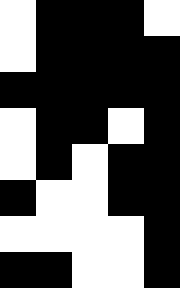[["white", "black", "black", "black", "white"], ["white", "black", "black", "black", "black"], ["black", "black", "black", "black", "black"], ["white", "black", "black", "white", "black"], ["white", "black", "white", "black", "black"], ["black", "white", "white", "black", "black"], ["white", "white", "white", "white", "black"], ["black", "black", "white", "white", "black"]]